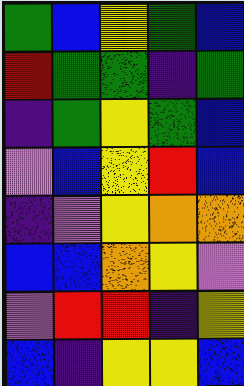[["green", "blue", "yellow", "green", "blue"], ["red", "green", "green", "indigo", "green"], ["indigo", "green", "yellow", "green", "blue"], ["violet", "blue", "yellow", "red", "blue"], ["indigo", "violet", "yellow", "orange", "orange"], ["blue", "blue", "orange", "yellow", "violet"], ["violet", "red", "red", "indigo", "yellow"], ["blue", "indigo", "yellow", "yellow", "blue"]]